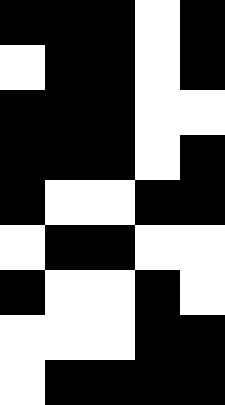[["black", "black", "black", "white", "black"], ["white", "black", "black", "white", "black"], ["black", "black", "black", "white", "white"], ["black", "black", "black", "white", "black"], ["black", "white", "white", "black", "black"], ["white", "black", "black", "white", "white"], ["black", "white", "white", "black", "white"], ["white", "white", "white", "black", "black"], ["white", "black", "black", "black", "black"]]